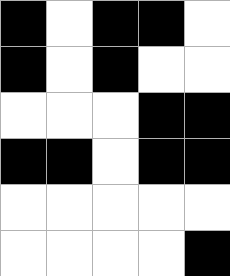[["black", "white", "black", "black", "white"], ["black", "white", "black", "white", "white"], ["white", "white", "white", "black", "black"], ["black", "black", "white", "black", "black"], ["white", "white", "white", "white", "white"], ["white", "white", "white", "white", "black"]]